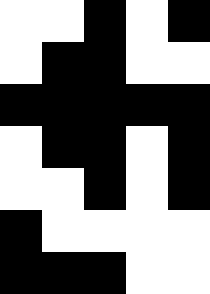[["white", "white", "black", "white", "black"], ["white", "black", "black", "white", "white"], ["black", "black", "black", "black", "black"], ["white", "black", "black", "white", "black"], ["white", "white", "black", "white", "black"], ["black", "white", "white", "white", "white"], ["black", "black", "black", "white", "white"]]